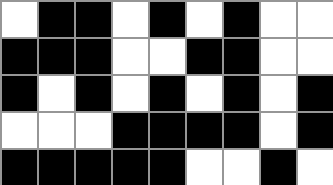[["white", "black", "black", "white", "black", "white", "black", "white", "white"], ["black", "black", "black", "white", "white", "black", "black", "white", "white"], ["black", "white", "black", "white", "black", "white", "black", "white", "black"], ["white", "white", "white", "black", "black", "black", "black", "white", "black"], ["black", "black", "black", "black", "black", "white", "white", "black", "white"]]